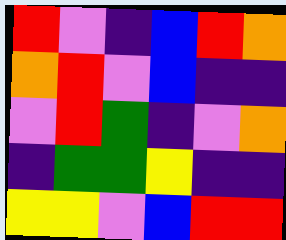[["red", "violet", "indigo", "blue", "red", "orange"], ["orange", "red", "violet", "blue", "indigo", "indigo"], ["violet", "red", "green", "indigo", "violet", "orange"], ["indigo", "green", "green", "yellow", "indigo", "indigo"], ["yellow", "yellow", "violet", "blue", "red", "red"]]